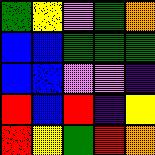[["green", "yellow", "violet", "green", "orange"], ["blue", "blue", "green", "green", "green"], ["blue", "blue", "violet", "violet", "indigo"], ["red", "blue", "red", "indigo", "yellow"], ["red", "yellow", "green", "red", "orange"]]